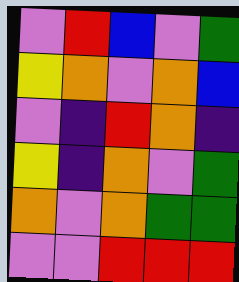[["violet", "red", "blue", "violet", "green"], ["yellow", "orange", "violet", "orange", "blue"], ["violet", "indigo", "red", "orange", "indigo"], ["yellow", "indigo", "orange", "violet", "green"], ["orange", "violet", "orange", "green", "green"], ["violet", "violet", "red", "red", "red"]]